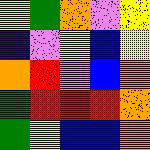[["yellow", "green", "orange", "violet", "yellow"], ["indigo", "violet", "yellow", "blue", "yellow"], ["orange", "red", "violet", "blue", "orange"], ["green", "red", "red", "red", "orange"], ["green", "yellow", "blue", "blue", "orange"]]